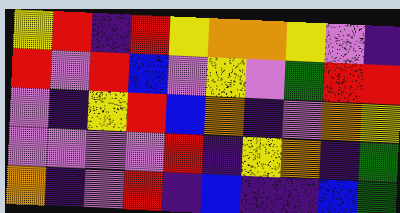[["yellow", "red", "indigo", "red", "yellow", "orange", "orange", "yellow", "violet", "indigo"], ["red", "violet", "red", "blue", "violet", "yellow", "violet", "green", "red", "red"], ["violet", "indigo", "yellow", "red", "blue", "orange", "indigo", "violet", "orange", "yellow"], ["violet", "violet", "violet", "violet", "red", "indigo", "yellow", "orange", "indigo", "green"], ["orange", "indigo", "violet", "red", "indigo", "blue", "indigo", "indigo", "blue", "green"]]